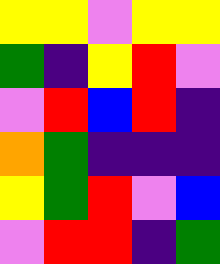[["yellow", "yellow", "violet", "yellow", "yellow"], ["green", "indigo", "yellow", "red", "violet"], ["violet", "red", "blue", "red", "indigo"], ["orange", "green", "indigo", "indigo", "indigo"], ["yellow", "green", "red", "violet", "blue"], ["violet", "red", "red", "indigo", "green"]]